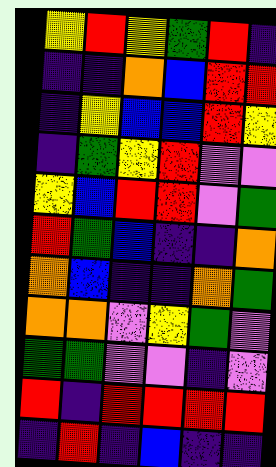[["yellow", "red", "yellow", "green", "red", "indigo"], ["indigo", "indigo", "orange", "blue", "red", "red"], ["indigo", "yellow", "blue", "blue", "red", "yellow"], ["indigo", "green", "yellow", "red", "violet", "violet"], ["yellow", "blue", "red", "red", "violet", "green"], ["red", "green", "blue", "indigo", "indigo", "orange"], ["orange", "blue", "indigo", "indigo", "orange", "green"], ["orange", "orange", "violet", "yellow", "green", "violet"], ["green", "green", "violet", "violet", "indigo", "violet"], ["red", "indigo", "red", "red", "red", "red"], ["indigo", "red", "indigo", "blue", "indigo", "indigo"]]